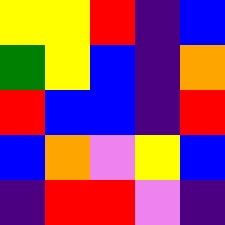[["yellow", "yellow", "red", "indigo", "blue"], ["green", "yellow", "blue", "indigo", "orange"], ["red", "blue", "blue", "indigo", "red"], ["blue", "orange", "violet", "yellow", "blue"], ["indigo", "red", "red", "violet", "indigo"]]